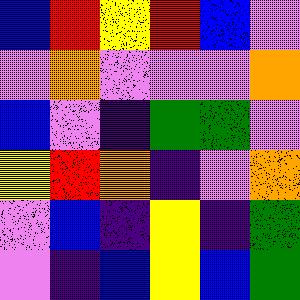[["blue", "red", "yellow", "red", "blue", "violet"], ["violet", "orange", "violet", "violet", "violet", "orange"], ["blue", "violet", "indigo", "green", "green", "violet"], ["yellow", "red", "orange", "indigo", "violet", "orange"], ["violet", "blue", "indigo", "yellow", "indigo", "green"], ["violet", "indigo", "blue", "yellow", "blue", "green"]]